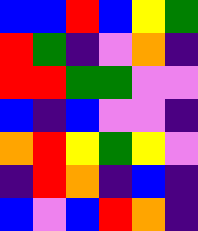[["blue", "blue", "red", "blue", "yellow", "green"], ["red", "green", "indigo", "violet", "orange", "indigo"], ["red", "red", "green", "green", "violet", "violet"], ["blue", "indigo", "blue", "violet", "violet", "indigo"], ["orange", "red", "yellow", "green", "yellow", "violet"], ["indigo", "red", "orange", "indigo", "blue", "indigo"], ["blue", "violet", "blue", "red", "orange", "indigo"]]